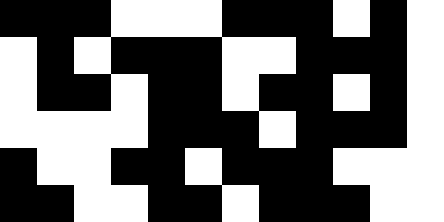[["black", "black", "black", "white", "white", "white", "black", "black", "black", "white", "black", "white"], ["white", "black", "white", "black", "black", "black", "white", "white", "black", "black", "black", "white"], ["white", "black", "black", "white", "black", "black", "white", "black", "black", "white", "black", "white"], ["white", "white", "white", "white", "black", "black", "black", "white", "black", "black", "black", "white"], ["black", "white", "white", "black", "black", "white", "black", "black", "black", "white", "white", "white"], ["black", "black", "white", "white", "black", "black", "white", "black", "black", "black", "white", "white"]]